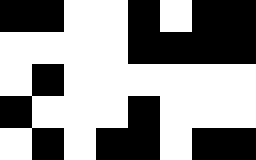[["black", "black", "white", "white", "black", "white", "black", "black"], ["white", "white", "white", "white", "black", "black", "black", "black"], ["white", "black", "white", "white", "white", "white", "white", "white"], ["black", "white", "white", "white", "black", "white", "white", "white"], ["white", "black", "white", "black", "black", "white", "black", "black"]]